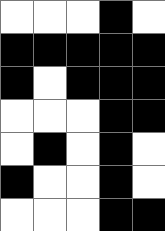[["white", "white", "white", "black", "white"], ["black", "black", "black", "black", "black"], ["black", "white", "black", "black", "black"], ["white", "white", "white", "black", "black"], ["white", "black", "white", "black", "white"], ["black", "white", "white", "black", "white"], ["white", "white", "white", "black", "black"]]